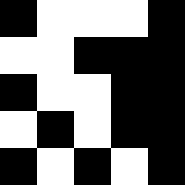[["black", "white", "white", "white", "black"], ["white", "white", "black", "black", "black"], ["black", "white", "white", "black", "black"], ["white", "black", "white", "black", "black"], ["black", "white", "black", "white", "black"]]